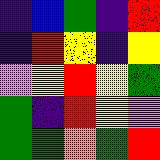[["indigo", "blue", "green", "indigo", "red"], ["indigo", "red", "yellow", "indigo", "yellow"], ["violet", "yellow", "red", "yellow", "green"], ["green", "indigo", "red", "yellow", "violet"], ["green", "green", "orange", "green", "red"]]